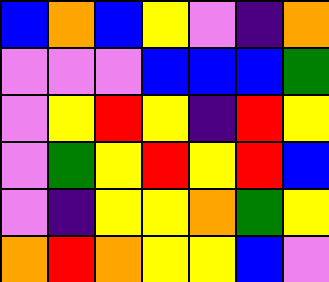[["blue", "orange", "blue", "yellow", "violet", "indigo", "orange"], ["violet", "violet", "violet", "blue", "blue", "blue", "green"], ["violet", "yellow", "red", "yellow", "indigo", "red", "yellow"], ["violet", "green", "yellow", "red", "yellow", "red", "blue"], ["violet", "indigo", "yellow", "yellow", "orange", "green", "yellow"], ["orange", "red", "orange", "yellow", "yellow", "blue", "violet"]]